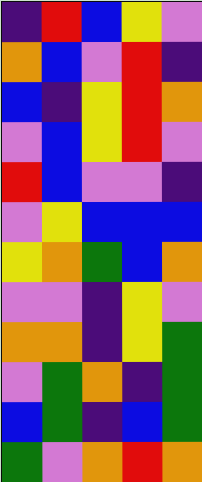[["indigo", "red", "blue", "yellow", "violet"], ["orange", "blue", "violet", "red", "indigo"], ["blue", "indigo", "yellow", "red", "orange"], ["violet", "blue", "yellow", "red", "violet"], ["red", "blue", "violet", "violet", "indigo"], ["violet", "yellow", "blue", "blue", "blue"], ["yellow", "orange", "green", "blue", "orange"], ["violet", "violet", "indigo", "yellow", "violet"], ["orange", "orange", "indigo", "yellow", "green"], ["violet", "green", "orange", "indigo", "green"], ["blue", "green", "indigo", "blue", "green"], ["green", "violet", "orange", "red", "orange"]]